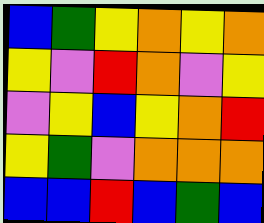[["blue", "green", "yellow", "orange", "yellow", "orange"], ["yellow", "violet", "red", "orange", "violet", "yellow"], ["violet", "yellow", "blue", "yellow", "orange", "red"], ["yellow", "green", "violet", "orange", "orange", "orange"], ["blue", "blue", "red", "blue", "green", "blue"]]